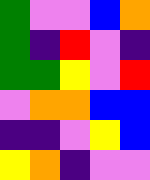[["green", "violet", "violet", "blue", "orange"], ["green", "indigo", "red", "violet", "indigo"], ["green", "green", "yellow", "violet", "red"], ["violet", "orange", "orange", "blue", "blue"], ["indigo", "indigo", "violet", "yellow", "blue"], ["yellow", "orange", "indigo", "violet", "violet"]]